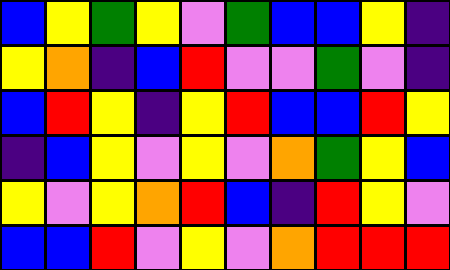[["blue", "yellow", "green", "yellow", "violet", "green", "blue", "blue", "yellow", "indigo"], ["yellow", "orange", "indigo", "blue", "red", "violet", "violet", "green", "violet", "indigo"], ["blue", "red", "yellow", "indigo", "yellow", "red", "blue", "blue", "red", "yellow"], ["indigo", "blue", "yellow", "violet", "yellow", "violet", "orange", "green", "yellow", "blue"], ["yellow", "violet", "yellow", "orange", "red", "blue", "indigo", "red", "yellow", "violet"], ["blue", "blue", "red", "violet", "yellow", "violet", "orange", "red", "red", "red"]]